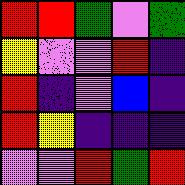[["red", "red", "green", "violet", "green"], ["yellow", "violet", "violet", "red", "indigo"], ["red", "indigo", "violet", "blue", "indigo"], ["red", "yellow", "indigo", "indigo", "indigo"], ["violet", "violet", "red", "green", "red"]]